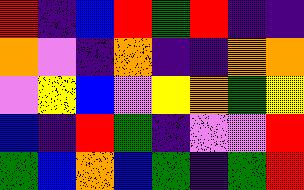[["red", "indigo", "blue", "red", "green", "red", "indigo", "indigo"], ["orange", "violet", "indigo", "orange", "indigo", "indigo", "orange", "orange"], ["violet", "yellow", "blue", "violet", "yellow", "orange", "green", "yellow"], ["blue", "indigo", "red", "green", "indigo", "violet", "violet", "red"], ["green", "blue", "orange", "blue", "green", "indigo", "green", "red"]]